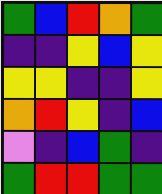[["green", "blue", "red", "orange", "green"], ["indigo", "indigo", "yellow", "blue", "yellow"], ["yellow", "yellow", "indigo", "indigo", "yellow"], ["orange", "red", "yellow", "indigo", "blue"], ["violet", "indigo", "blue", "green", "indigo"], ["green", "red", "red", "green", "green"]]